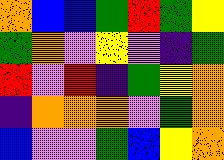[["orange", "blue", "blue", "green", "red", "green", "yellow"], ["green", "orange", "violet", "yellow", "violet", "indigo", "green"], ["red", "violet", "red", "indigo", "green", "yellow", "orange"], ["indigo", "orange", "orange", "orange", "violet", "green", "orange"], ["blue", "violet", "violet", "green", "blue", "yellow", "orange"]]